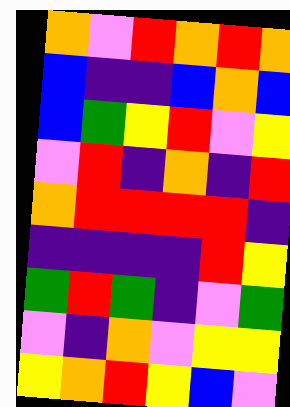[["orange", "violet", "red", "orange", "red", "orange"], ["blue", "indigo", "indigo", "blue", "orange", "blue"], ["blue", "green", "yellow", "red", "violet", "yellow"], ["violet", "red", "indigo", "orange", "indigo", "red"], ["orange", "red", "red", "red", "red", "indigo"], ["indigo", "indigo", "indigo", "indigo", "red", "yellow"], ["green", "red", "green", "indigo", "violet", "green"], ["violet", "indigo", "orange", "violet", "yellow", "yellow"], ["yellow", "orange", "red", "yellow", "blue", "violet"]]